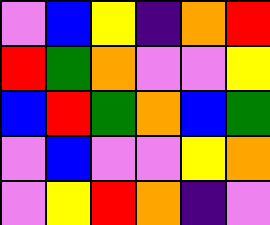[["violet", "blue", "yellow", "indigo", "orange", "red"], ["red", "green", "orange", "violet", "violet", "yellow"], ["blue", "red", "green", "orange", "blue", "green"], ["violet", "blue", "violet", "violet", "yellow", "orange"], ["violet", "yellow", "red", "orange", "indigo", "violet"]]